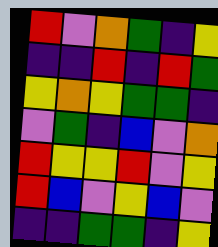[["red", "violet", "orange", "green", "indigo", "yellow"], ["indigo", "indigo", "red", "indigo", "red", "green"], ["yellow", "orange", "yellow", "green", "green", "indigo"], ["violet", "green", "indigo", "blue", "violet", "orange"], ["red", "yellow", "yellow", "red", "violet", "yellow"], ["red", "blue", "violet", "yellow", "blue", "violet"], ["indigo", "indigo", "green", "green", "indigo", "yellow"]]